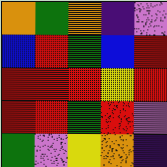[["orange", "green", "orange", "indigo", "violet"], ["blue", "red", "green", "blue", "red"], ["red", "red", "red", "yellow", "red"], ["red", "red", "green", "red", "violet"], ["green", "violet", "yellow", "orange", "indigo"]]